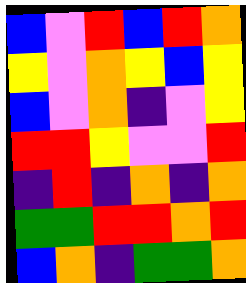[["blue", "violet", "red", "blue", "red", "orange"], ["yellow", "violet", "orange", "yellow", "blue", "yellow"], ["blue", "violet", "orange", "indigo", "violet", "yellow"], ["red", "red", "yellow", "violet", "violet", "red"], ["indigo", "red", "indigo", "orange", "indigo", "orange"], ["green", "green", "red", "red", "orange", "red"], ["blue", "orange", "indigo", "green", "green", "orange"]]